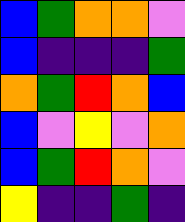[["blue", "green", "orange", "orange", "violet"], ["blue", "indigo", "indigo", "indigo", "green"], ["orange", "green", "red", "orange", "blue"], ["blue", "violet", "yellow", "violet", "orange"], ["blue", "green", "red", "orange", "violet"], ["yellow", "indigo", "indigo", "green", "indigo"]]